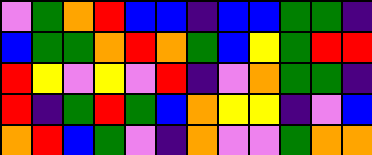[["violet", "green", "orange", "red", "blue", "blue", "indigo", "blue", "blue", "green", "green", "indigo"], ["blue", "green", "green", "orange", "red", "orange", "green", "blue", "yellow", "green", "red", "red"], ["red", "yellow", "violet", "yellow", "violet", "red", "indigo", "violet", "orange", "green", "green", "indigo"], ["red", "indigo", "green", "red", "green", "blue", "orange", "yellow", "yellow", "indigo", "violet", "blue"], ["orange", "red", "blue", "green", "violet", "indigo", "orange", "violet", "violet", "green", "orange", "orange"]]